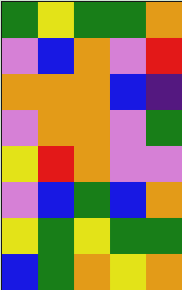[["green", "yellow", "green", "green", "orange"], ["violet", "blue", "orange", "violet", "red"], ["orange", "orange", "orange", "blue", "indigo"], ["violet", "orange", "orange", "violet", "green"], ["yellow", "red", "orange", "violet", "violet"], ["violet", "blue", "green", "blue", "orange"], ["yellow", "green", "yellow", "green", "green"], ["blue", "green", "orange", "yellow", "orange"]]